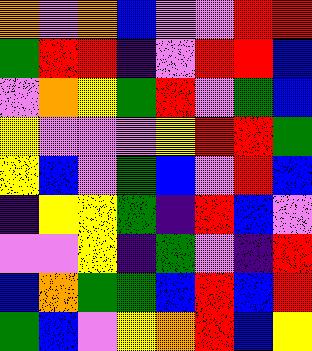[["orange", "violet", "orange", "blue", "violet", "violet", "red", "red"], ["green", "red", "red", "indigo", "violet", "red", "red", "blue"], ["violet", "orange", "yellow", "green", "red", "violet", "green", "blue"], ["yellow", "violet", "violet", "violet", "yellow", "red", "red", "green"], ["yellow", "blue", "violet", "green", "blue", "violet", "red", "blue"], ["indigo", "yellow", "yellow", "green", "indigo", "red", "blue", "violet"], ["violet", "violet", "yellow", "indigo", "green", "violet", "indigo", "red"], ["blue", "orange", "green", "green", "blue", "red", "blue", "red"], ["green", "blue", "violet", "yellow", "orange", "red", "blue", "yellow"]]